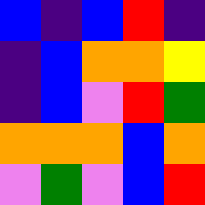[["blue", "indigo", "blue", "red", "indigo"], ["indigo", "blue", "orange", "orange", "yellow"], ["indigo", "blue", "violet", "red", "green"], ["orange", "orange", "orange", "blue", "orange"], ["violet", "green", "violet", "blue", "red"]]